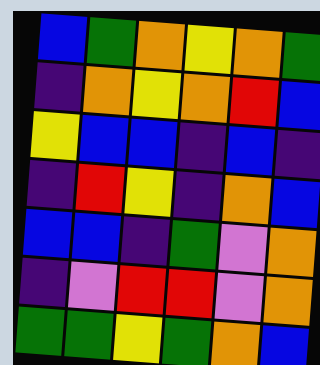[["blue", "green", "orange", "yellow", "orange", "green"], ["indigo", "orange", "yellow", "orange", "red", "blue"], ["yellow", "blue", "blue", "indigo", "blue", "indigo"], ["indigo", "red", "yellow", "indigo", "orange", "blue"], ["blue", "blue", "indigo", "green", "violet", "orange"], ["indigo", "violet", "red", "red", "violet", "orange"], ["green", "green", "yellow", "green", "orange", "blue"]]